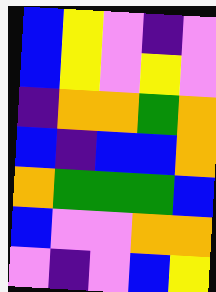[["blue", "yellow", "violet", "indigo", "violet"], ["blue", "yellow", "violet", "yellow", "violet"], ["indigo", "orange", "orange", "green", "orange"], ["blue", "indigo", "blue", "blue", "orange"], ["orange", "green", "green", "green", "blue"], ["blue", "violet", "violet", "orange", "orange"], ["violet", "indigo", "violet", "blue", "yellow"]]